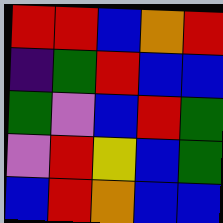[["red", "red", "blue", "orange", "red"], ["indigo", "green", "red", "blue", "blue"], ["green", "violet", "blue", "red", "green"], ["violet", "red", "yellow", "blue", "green"], ["blue", "red", "orange", "blue", "blue"]]